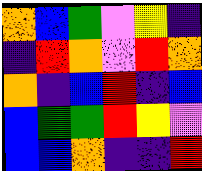[["orange", "blue", "green", "violet", "yellow", "indigo"], ["indigo", "red", "orange", "violet", "red", "orange"], ["orange", "indigo", "blue", "red", "indigo", "blue"], ["blue", "green", "green", "red", "yellow", "violet"], ["blue", "blue", "orange", "indigo", "indigo", "red"]]